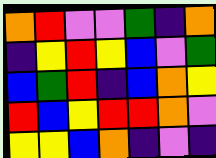[["orange", "red", "violet", "violet", "green", "indigo", "orange"], ["indigo", "yellow", "red", "yellow", "blue", "violet", "green"], ["blue", "green", "red", "indigo", "blue", "orange", "yellow"], ["red", "blue", "yellow", "red", "red", "orange", "violet"], ["yellow", "yellow", "blue", "orange", "indigo", "violet", "indigo"]]